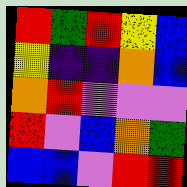[["red", "green", "red", "yellow", "blue"], ["yellow", "indigo", "indigo", "orange", "blue"], ["orange", "red", "violet", "violet", "violet"], ["red", "violet", "blue", "orange", "green"], ["blue", "blue", "violet", "red", "red"]]